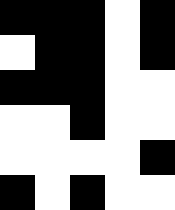[["black", "black", "black", "white", "black"], ["white", "black", "black", "white", "black"], ["black", "black", "black", "white", "white"], ["white", "white", "black", "white", "white"], ["white", "white", "white", "white", "black"], ["black", "white", "black", "white", "white"]]